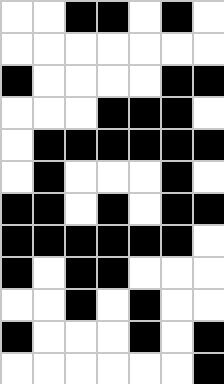[["white", "white", "black", "black", "white", "black", "white"], ["white", "white", "white", "white", "white", "white", "white"], ["black", "white", "white", "white", "white", "black", "black"], ["white", "white", "white", "black", "black", "black", "white"], ["white", "black", "black", "black", "black", "black", "black"], ["white", "black", "white", "white", "white", "black", "white"], ["black", "black", "white", "black", "white", "black", "black"], ["black", "black", "black", "black", "black", "black", "white"], ["black", "white", "black", "black", "white", "white", "white"], ["white", "white", "black", "white", "black", "white", "white"], ["black", "white", "white", "white", "black", "white", "black"], ["white", "white", "white", "white", "white", "white", "black"]]